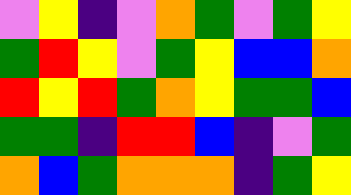[["violet", "yellow", "indigo", "violet", "orange", "green", "violet", "green", "yellow"], ["green", "red", "yellow", "violet", "green", "yellow", "blue", "blue", "orange"], ["red", "yellow", "red", "green", "orange", "yellow", "green", "green", "blue"], ["green", "green", "indigo", "red", "red", "blue", "indigo", "violet", "green"], ["orange", "blue", "green", "orange", "orange", "orange", "indigo", "green", "yellow"]]